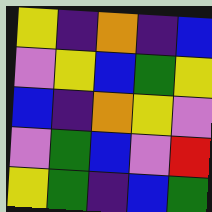[["yellow", "indigo", "orange", "indigo", "blue"], ["violet", "yellow", "blue", "green", "yellow"], ["blue", "indigo", "orange", "yellow", "violet"], ["violet", "green", "blue", "violet", "red"], ["yellow", "green", "indigo", "blue", "green"]]